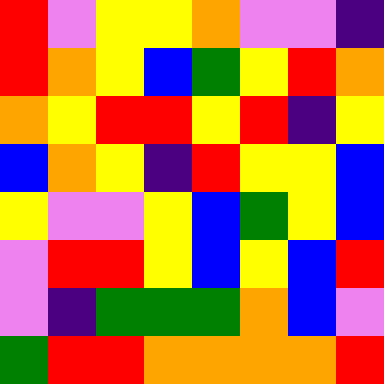[["red", "violet", "yellow", "yellow", "orange", "violet", "violet", "indigo"], ["red", "orange", "yellow", "blue", "green", "yellow", "red", "orange"], ["orange", "yellow", "red", "red", "yellow", "red", "indigo", "yellow"], ["blue", "orange", "yellow", "indigo", "red", "yellow", "yellow", "blue"], ["yellow", "violet", "violet", "yellow", "blue", "green", "yellow", "blue"], ["violet", "red", "red", "yellow", "blue", "yellow", "blue", "red"], ["violet", "indigo", "green", "green", "green", "orange", "blue", "violet"], ["green", "red", "red", "orange", "orange", "orange", "orange", "red"]]